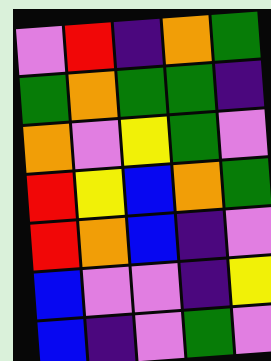[["violet", "red", "indigo", "orange", "green"], ["green", "orange", "green", "green", "indigo"], ["orange", "violet", "yellow", "green", "violet"], ["red", "yellow", "blue", "orange", "green"], ["red", "orange", "blue", "indigo", "violet"], ["blue", "violet", "violet", "indigo", "yellow"], ["blue", "indigo", "violet", "green", "violet"]]